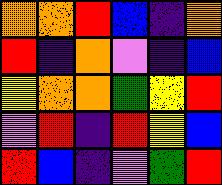[["orange", "orange", "red", "blue", "indigo", "orange"], ["red", "indigo", "orange", "violet", "indigo", "blue"], ["yellow", "orange", "orange", "green", "yellow", "red"], ["violet", "red", "indigo", "red", "yellow", "blue"], ["red", "blue", "indigo", "violet", "green", "red"]]